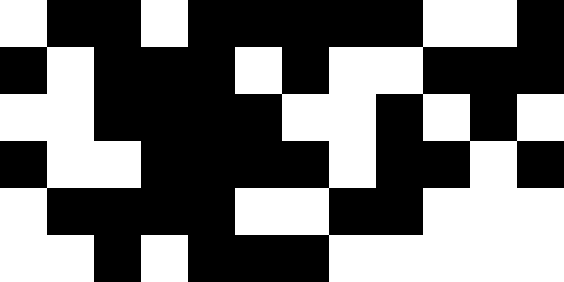[["white", "black", "black", "white", "black", "black", "black", "black", "black", "white", "white", "black"], ["black", "white", "black", "black", "black", "white", "black", "white", "white", "black", "black", "black"], ["white", "white", "black", "black", "black", "black", "white", "white", "black", "white", "black", "white"], ["black", "white", "white", "black", "black", "black", "black", "white", "black", "black", "white", "black"], ["white", "black", "black", "black", "black", "white", "white", "black", "black", "white", "white", "white"], ["white", "white", "black", "white", "black", "black", "black", "white", "white", "white", "white", "white"]]